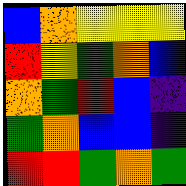[["blue", "orange", "yellow", "yellow", "yellow"], ["red", "yellow", "green", "orange", "blue"], ["orange", "green", "red", "blue", "indigo"], ["green", "orange", "blue", "blue", "indigo"], ["red", "red", "green", "orange", "green"]]